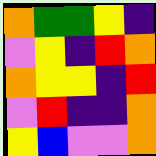[["orange", "green", "green", "yellow", "indigo"], ["violet", "yellow", "indigo", "red", "orange"], ["orange", "yellow", "yellow", "indigo", "red"], ["violet", "red", "indigo", "indigo", "orange"], ["yellow", "blue", "violet", "violet", "orange"]]